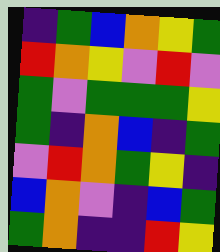[["indigo", "green", "blue", "orange", "yellow", "green"], ["red", "orange", "yellow", "violet", "red", "violet"], ["green", "violet", "green", "green", "green", "yellow"], ["green", "indigo", "orange", "blue", "indigo", "green"], ["violet", "red", "orange", "green", "yellow", "indigo"], ["blue", "orange", "violet", "indigo", "blue", "green"], ["green", "orange", "indigo", "indigo", "red", "yellow"]]